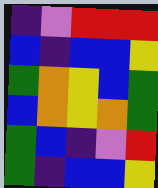[["indigo", "violet", "red", "red", "red"], ["blue", "indigo", "blue", "blue", "yellow"], ["green", "orange", "yellow", "blue", "green"], ["blue", "orange", "yellow", "orange", "green"], ["green", "blue", "indigo", "violet", "red"], ["green", "indigo", "blue", "blue", "yellow"]]